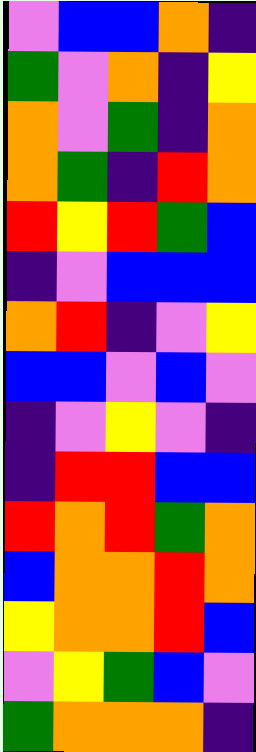[["violet", "blue", "blue", "orange", "indigo"], ["green", "violet", "orange", "indigo", "yellow"], ["orange", "violet", "green", "indigo", "orange"], ["orange", "green", "indigo", "red", "orange"], ["red", "yellow", "red", "green", "blue"], ["indigo", "violet", "blue", "blue", "blue"], ["orange", "red", "indigo", "violet", "yellow"], ["blue", "blue", "violet", "blue", "violet"], ["indigo", "violet", "yellow", "violet", "indigo"], ["indigo", "red", "red", "blue", "blue"], ["red", "orange", "red", "green", "orange"], ["blue", "orange", "orange", "red", "orange"], ["yellow", "orange", "orange", "red", "blue"], ["violet", "yellow", "green", "blue", "violet"], ["green", "orange", "orange", "orange", "indigo"]]